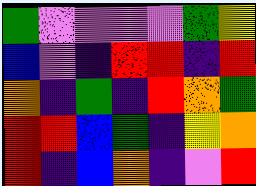[["green", "violet", "violet", "violet", "violet", "green", "yellow"], ["blue", "violet", "indigo", "red", "red", "indigo", "red"], ["orange", "indigo", "green", "indigo", "red", "orange", "green"], ["red", "red", "blue", "green", "indigo", "yellow", "orange"], ["red", "indigo", "blue", "orange", "indigo", "violet", "red"]]